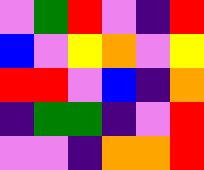[["violet", "green", "red", "violet", "indigo", "red"], ["blue", "violet", "yellow", "orange", "violet", "yellow"], ["red", "red", "violet", "blue", "indigo", "orange"], ["indigo", "green", "green", "indigo", "violet", "red"], ["violet", "violet", "indigo", "orange", "orange", "red"]]